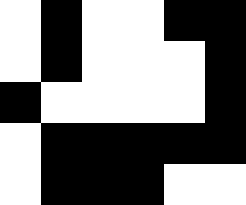[["white", "black", "white", "white", "black", "black"], ["white", "black", "white", "white", "white", "black"], ["black", "white", "white", "white", "white", "black"], ["white", "black", "black", "black", "black", "black"], ["white", "black", "black", "black", "white", "white"]]